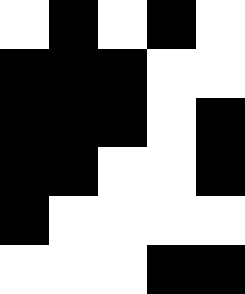[["white", "black", "white", "black", "white"], ["black", "black", "black", "white", "white"], ["black", "black", "black", "white", "black"], ["black", "black", "white", "white", "black"], ["black", "white", "white", "white", "white"], ["white", "white", "white", "black", "black"]]